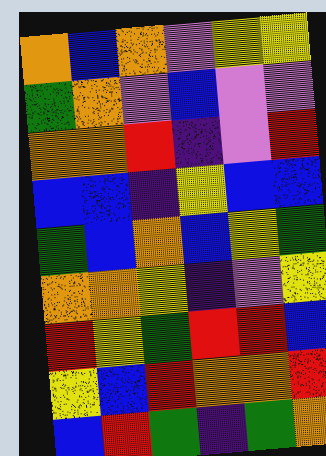[["orange", "blue", "orange", "violet", "yellow", "yellow"], ["green", "orange", "violet", "blue", "violet", "violet"], ["orange", "orange", "red", "indigo", "violet", "red"], ["blue", "blue", "indigo", "yellow", "blue", "blue"], ["green", "blue", "orange", "blue", "yellow", "green"], ["orange", "orange", "yellow", "indigo", "violet", "yellow"], ["red", "yellow", "green", "red", "red", "blue"], ["yellow", "blue", "red", "orange", "orange", "red"], ["blue", "red", "green", "indigo", "green", "orange"]]